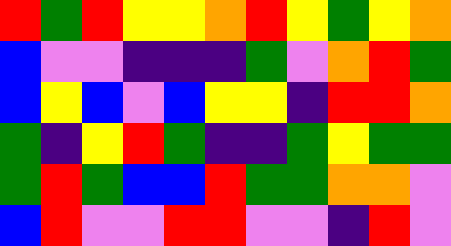[["red", "green", "red", "yellow", "yellow", "orange", "red", "yellow", "green", "yellow", "orange"], ["blue", "violet", "violet", "indigo", "indigo", "indigo", "green", "violet", "orange", "red", "green"], ["blue", "yellow", "blue", "violet", "blue", "yellow", "yellow", "indigo", "red", "red", "orange"], ["green", "indigo", "yellow", "red", "green", "indigo", "indigo", "green", "yellow", "green", "green"], ["green", "red", "green", "blue", "blue", "red", "green", "green", "orange", "orange", "violet"], ["blue", "red", "violet", "violet", "red", "red", "violet", "violet", "indigo", "red", "violet"]]